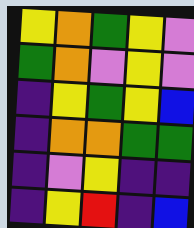[["yellow", "orange", "green", "yellow", "violet"], ["green", "orange", "violet", "yellow", "violet"], ["indigo", "yellow", "green", "yellow", "blue"], ["indigo", "orange", "orange", "green", "green"], ["indigo", "violet", "yellow", "indigo", "indigo"], ["indigo", "yellow", "red", "indigo", "blue"]]